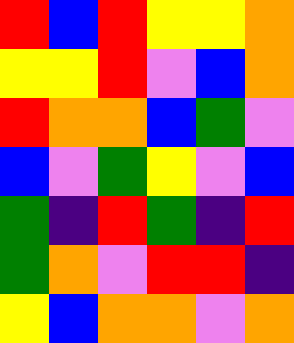[["red", "blue", "red", "yellow", "yellow", "orange"], ["yellow", "yellow", "red", "violet", "blue", "orange"], ["red", "orange", "orange", "blue", "green", "violet"], ["blue", "violet", "green", "yellow", "violet", "blue"], ["green", "indigo", "red", "green", "indigo", "red"], ["green", "orange", "violet", "red", "red", "indigo"], ["yellow", "blue", "orange", "orange", "violet", "orange"]]